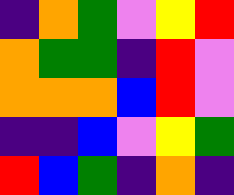[["indigo", "orange", "green", "violet", "yellow", "red"], ["orange", "green", "green", "indigo", "red", "violet"], ["orange", "orange", "orange", "blue", "red", "violet"], ["indigo", "indigo", "blue", "violet", "yellow", "green"], ["red", "blue", "green", "indigo", "orange", "indigo"]]